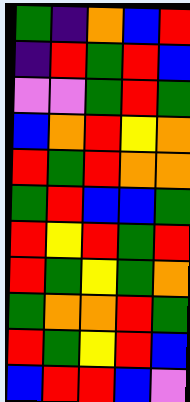[["green", "indigo", "orange", "blue", "red"], ["indigo", "red", "green", "red", "blue"], ["violet", "violet", "green", "red", "green"], ["blue", "orange", "red", "yellow", "orange"], ["red", "green", "red", "orange", "orange"], ["green", "red", "blue", "blue", "green"], ["red", "yellow", "red", "green", "red"], ["red", "green", "yellow", "green", "orange"], ["green", "orange", "orange", "red", "green"], ["red", "green", "yellow", "red", "blue"], ["blue", "red", "red", "blue", "violet"]]